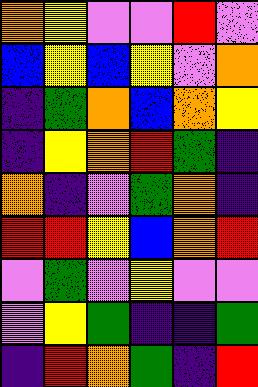[["orange", "yellow", "violet", "violet", "red", "violet"], ["blue", "yellow", "blue", "yellow", "violet", "orange"], ["indigo", "green", "orange", "blue", "orange", "yellow"], ["indigo", "yellow", "orange", "red", "green", "indigo"], ["orange", "indigo", "violet", "green", "orange", "indigo"], ["red", "red", "yellow", "blue", "orange", "red"], ["violet", "green", "violet", "yellow", "violet", "violet"], ["violet", "yellow", "green", "indigo", "indigo", "green"], ["indigo", "red", "orange", "green", "indigo", "red"]]